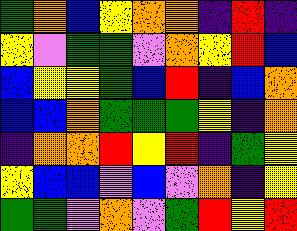[["green", "orange", "blue", "yellow", "orange", "orange", "indigo", "red", "indigo"], ["yellow", "violet", "green", "green", "violet", "orange", "yellow", "red", "blue"], ["blue", "yellow", "yellow", "green", "blue", "red", "indigo", "blue", "orange"], ["blue", "blue", "orange", "green", "green", "green", "yellow", "indigo", "orange"], ["indigo", "orange", "orange", "red", "yellow", "red", "indigo", "green", "yellow"], ["yellow", "blue", "blue", "violet", "blue", "violet", "orange", "indigo", "yellow"], ["green", "green", "violet", "orange", "violet", "green", "red", "yellow", "red"]]